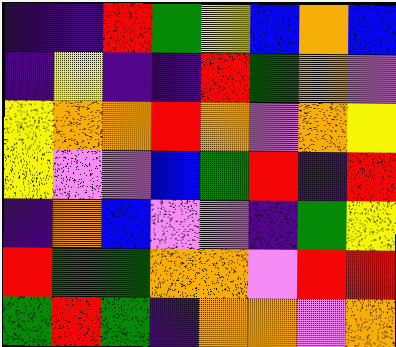[["indigo", "indigo", "red", "green", "yellow", "blue", "orange", "blue"], ["indigo", "yellow", "indigo", "indigo", "red", "green", "orange", "violet"], ["yellow", "orange", "orange", "red", "orange", "violet", "orange", "yellow"], ["yellow", "violet", "violet", "blue", "green", "red", "indigo", "red"], ["indigo", "orange", "blue", "violet", "violet", "indigo", "green", "yellow"], ["red", "green", "green", "orange", "orange", "violet", "red", "red"], ["green", "red", "green", "indigo", "orange", "orange", "violet", "orange"]]